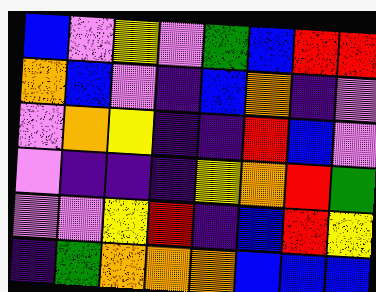[["blue", "violet", "yellow", "violet", "green", "blue", "red", "red"], ["orange", "blue", "violet", "indigo", "blue", "orange", "indigo", "violet"], ["violet", "orange", "yellow", "indigo", "indigo", "red", "blue", "violet"], ["violet", "indigo", "indigo", "indigo", "yellow", "orange", "red", "green"], ["violet", "violet", "yellow", "red", "indigo", "blue", "red", "yellow"], ["indigo", "green", "orange", "orange", "orange", "blue", "blue", "blue"]]